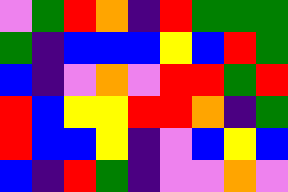[["violet", "green", "red", "orange", "indigo", "red", "green", "green", "green"], ["green", "indigo", "blue", "blue", "blue", "yellow", "blue", "red", "green"], ["blue", "indigo", "violet", "orange", "violet", "red", "red", "green", "red"], ["red", "blue", "yellow", "yellow", "red", "red", "orange", "indigo", "green"], ["red", "blue", "blue", "yellow", "indigo", "violet", "blue", "yellow", "blue"], ["blue", "indigo", "red", "green", "indigo", "violet", "violet", "orange", "violet"]]